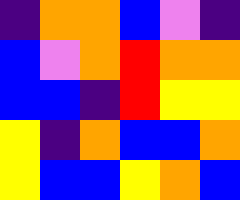[["indigo", "orange", "orange", "blue", "violet", "indigo"], ["blue", "violet", "orange", "red", "orange", "orange"], ["blue", "blue", "indigo", "red", "yellow", "yellow"], ["yellow", "indigo", "orange", "blue", "blue", "orange"], ["yellow", "blue", "blue", "yellow", "orange", "blue"]]